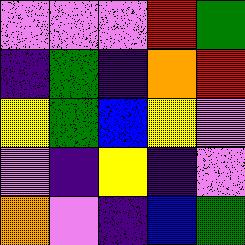[["violet", "violet", "violet", "red", "green"], ["indigo", "green", "indigo", "orange", "red"], ["yellow", "green", "blue", "yellow", "violet"], ["violet", "indigo", "yellow", "indigo", "violet"], ["orange", "violet", "indigo", "blue", "green"]]